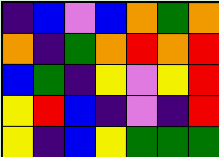[["indigo", "blue", "violet", "blue", "orange", "green", "orange"], ["orange", "indigo", "green", "orange", "red", "orange", "red"], ["blue", "green", "indigo", "yellow", "violet", "yellow", "red"], ["yellow", "red", "blue", "indigo", "violet", "indigo", "red"], ["yellow", "indigo", "blue", "yellow", "green", "green", "green"]]